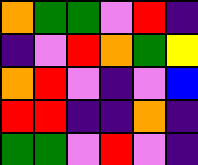[["orange", "green", "green", "violet", "red", "indigo"], ["indigo", "violet", "red", "orange", "green", "yellow"], ["orange", "red", "violet", "indigo", "violet", "blue"], ["red", "red", "indigo", "indigo", "orange", "indigo"], ["green", "green", "violet", "red", "violet", "indigo"]]